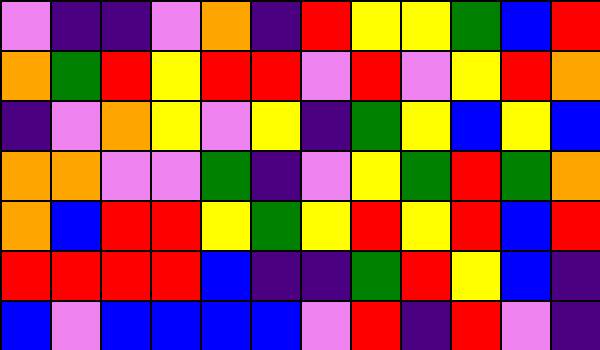[["violet", "indigo", "indigo", "violet", "orange", "indigo", "red", "yellow", "yellow", "green", "blue", "red"], ["orange", "green", "red", "yellow", "red", "red", "violet", "red", "violet", "yellow", "red", "orange"], ["indigo", "violet", "orange", "yellow", "violet", "yellow", "indigo", "green", "yellow", "blue", "yellow", "blue"], ["orange", "orange", "violet", "violet", "green", "indigo", "violet", "yellow", "green", "red", "green", "orange"], ["orange", "blue", "red", "red", "yellow", "green", "yellow", "red", "yellow", "red", "blue", "red"], ["red", "red", "red", "red", "blue", "indigo", "indigo", "green", "red", "yellow", "blue", "indigo"], ["blue", "violet", "blue", "blue", "blue", "blue", "violet", "red", "indigo", "red", "violet", "indigo"]]